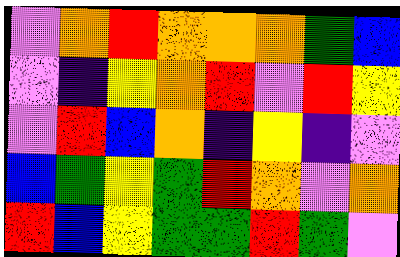[["violet", "orange", "red", "orange", "orange", "orange", "green", "blue"], ["violet", "indigo", "yellow", "orange", "red", "violet", "red", "yellow"], ["violet", "red", "blue", "orange", "indigo", "yellow", "indigo", "violet"], ["blue", "green", "yellow", "green", "red", "orange", "violet", "orange"], ["red", "blue", "yellow", "green", "green", "red", "green", "violet"]]